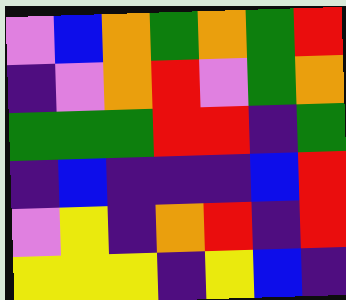[["violet", "blue", "orange", "green", "orange", "green", "red"], ["indigo", "violet", "orange", "red", "violet", "green", "orange"], ["green", "green", "green", "red", "red", "indigo", "green"], ["indigo", "blue", "indigo", "indigo", "indigo", "blue", "red"], ["violet", "yellow", "indigo", "orange", "red", "indigo", "red"], ["yellow", "yellow", "yellow", "indigo", "yellow", "blue", "indigo"]]